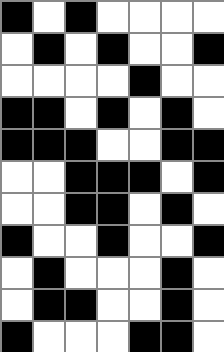[["black", "white", "black", "white", "white", "white", "white"], ["white", "black", "white", "black", "white", "white", "black"], ["white", "white", "white", "white", "black", "white", "white"], ["black", "black", "white", "black", "white", "black", "white"], ["black", "black", "black", "white", "white", "black", "black"], ["white", "white", "black", "black", "black", "white", "black"], ["white", "white", "black", "black", "white", "black", "white"], ["black", "white", "white", "black", "white", "white", "black"], ["white", "black", "white", "white", "white", "black", "white"], ["white", "black", "black", "white", "white", "black", "white"], ["black", "white", "white", "white", "black", "black", "white"]]